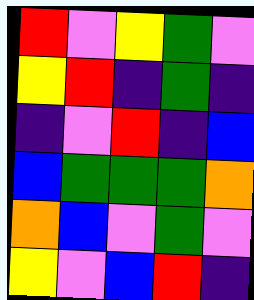[["red", "violet", "yellow", "green", "violet"], ["yellow", "red", "indigo", "green", "indigo"], ["indigo", "violet", "red", "indigo", "blue"], ["blue", "green", "green", "green", "orange"], ["orange", "blue", "violet", "green", "violet"], ["yellow", "violet", "blue", "red", "indigo"]]